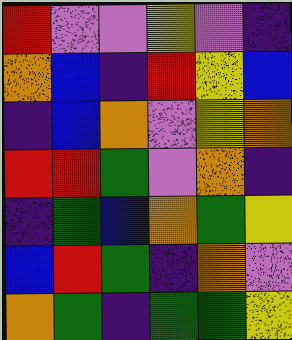[["red", "violet", "violet", "yellow", "violet", "indigo"], ["orange", "blue", "indigo", "red", "yellow", "blue"], ["indigo", "blue", "orange", "violet", "yellow", "orange"], ["red", "red", "green", "violet", "orange", "indigo"], ["indigo", "green", "blue", "orange", "green", "yellow"], ["blue", "red", "green", "indigo", "orange", "violet"], ["orange", "green", "indigo", "green", "green", "yellow"]]